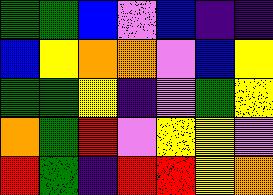[["green", "green", "blue", "violet", "blue", "indigo", "indigo"], ["blue", "yellow", "orange", "orange", "violet", "blue", "yellow"], ["green", "green", "yellow", "indigo", "violet", "green", "yellow"], ["orange", "green", "red", "violet", "yellow", "yellow", "violet"], ["red", "green", "indigo", "red", "red", "yellow", "orange"]]